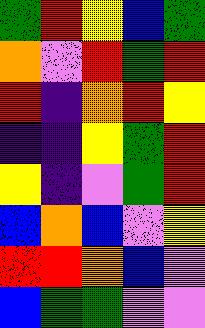[["green", "red", "yellow", "blue", "green"], ["orange", "violet", "red", "green", "red"], ["red", "indigo", "orange", "red", "yellow"], ["indigo", "indigo", "yellow", "green", "red"], ["yellow", "indigo", "violet", "green", "red"], ["blue", "orange", "blue", "violet", "yellow"], ["red", "red", "orange", "blue", "violet"], ["blue", "green", "green", "violet", "violet"]]